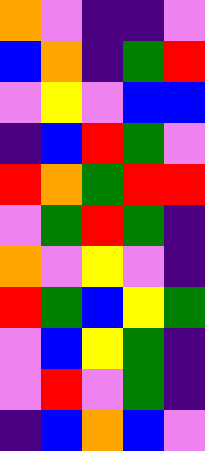[["orange", "violet", "indigo", "indigo", "violet"], ["blue", "orange", "indigo", "green", "red"], ["violet", "yellow", "violet", "blue", "blue"], ["indigo", "blue", "red", "green", "violet"], ["red", "orange", "green", "red", "red"], ["violet", "green", "red", "green", "indigo"], ["orange", "violet", "yellow", "violet", "indigo"], ["red", "green", "blue", "yellow", "green"], ["violet", "blue", "yellow", "green", "indigo"], ["violet", "red", "violet", "green", "indigo"], ["indigo", "blue", "orange", "blue", "violet"]]